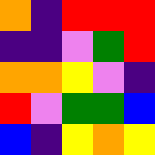[["orange", "indigo", "red", "red", "red"], ["indigo", "indigo", "violet", "green", "red"], ["orange", "orange", "yellow", "violet", "indigo"], ["red", "violet", "green", "green", "blue"], ["blue", "indigo", "yellow", "orange", "yellow"]]